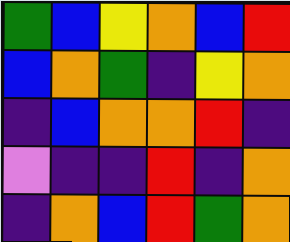[["green", "blue", "yellow", "orange", "blue", "red"], ["blue", "orange", "green", "indigo", "yellow", "orange"], ["indigo", "blue", "orange", "orange", "red", "indigo"], ["violet", "indigo", "indigo", "red", "indigo", "orange"], ["indigo", "orange", "blue", "red", "green", "orange"]]